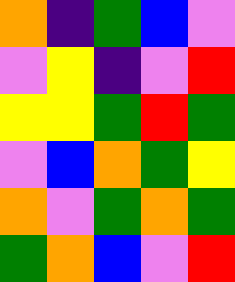[["orange", "indigo", "green", "blue", "violet"], ["violet", "yellow", "indigo", "violet", "red"], ["yellow", "yellow", "green", "red", "green"], ["violet", "blue", "orange", "green", "yellow"], ["orange", "violet", "green", "orange", "green"], ["green", "orange", "blue", "violet", "red"]]